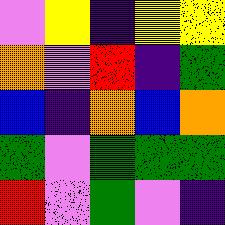[["violet", "yellow", "indigo", "yellow", "yellow"], ["orange", "violet", "red", "indigo", "green"], ["blue", "indigo", "orange", "blue", "orange"], ["green", "violet", "green", "green", "green"], ["red", "violet", "green", "violet", "indigo"]]